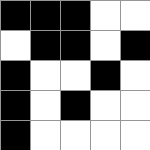[["black", "black", "black", "white", "white"], ["white", "black", "black", "white", "black"], ["black", "white", "white", "black", "white"], ["black", "white", "black", "white", "white"], ["black", "white", "white", "white", "white"]]